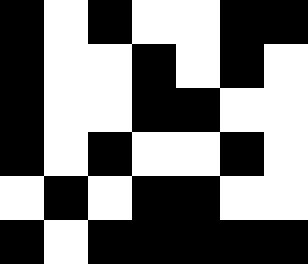[["black", "white", "black", "white", "white", "black", "black"], ["black", "white", "white", "black", "white", "black", "white"], ["black", "white", "white", "black", "black", "white", "white"], ["black", "white", "black", "white", "white", "black", "white"], ["white", "black", "white", "black", "black", "white", "white"], ["black", "white", "black", "black", "black", "black", "black"]]